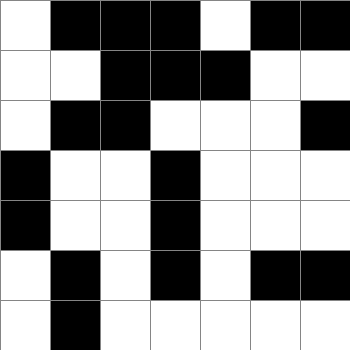[["white", "black", "black", "black", "white", "black", "black"], ["white", "white", "black", "black", "black", "white", "white"], ["white", "black", "black", "white", "white", "white", "black"], ["black", "white", "white", "black", "white", "white", "white"], ["black", "white", "white", "black", "white", "white", "white"], ["white", "black", "white", "black", "white", "black", "black"], ["white", "black", "white", "white", "white", "white", "white"]]